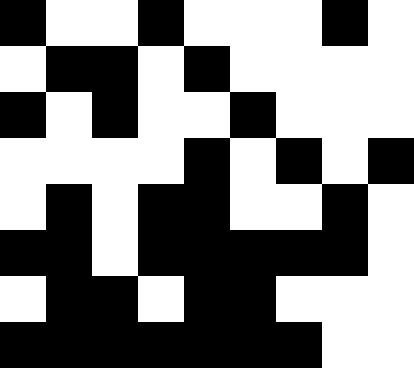[["black", "white", "white", "black", "white", "white", "white", "black", "white"], ["white", "black", "black", "white", "black", "white", "white", "white", "white"], ["black", "white", "black", "white", "white", "black", "white", "white", "white"], ["white", "white", "white", "white", "black", "white", "black", "white", "black"], ["white", "black", "white", "black", "black", "white", "white", "black", "white"], ["black", "black", "white", "black", "black", "black", "black", "black", "white"], ["white", "black", "black", "white", "black", "black", "white", "white", "white"], ["black", "black", "black", "black", "black", "black", "black", "white", "white"]]